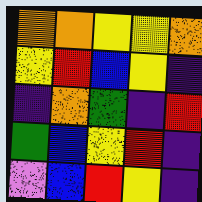[["orange", "orange", "yellow", "yellow", "orange"], ["yellow", "red", "blue", "yellow", "indigo"], ["indigo", "orange", "green", "indigo", "red"], ["green", "blue", "yellow", "red", "indigo"], ["violet", "blue", "red", "yellow", "indigo"]]